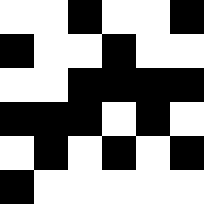[["white", "white", "black", "white", "white", "black"], ["black", "white", "white", "black", "white", "white"], ["white", "white", "black", "black", "black", "black"], ["black", "black", "black", "white", "black", "white"], ["white", "black", "white", "black", "white", "black"], ["black", "white", "white", "white", "white", "white"]]